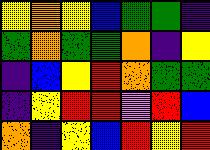[["yellow", "orange", "yellow", "blue", "green", "green", "indigo"], ["green", "orange", "green", "green", "orange", "indigo", "yellow"], ["indigo", "blue", "yellow", "red", "orange", "green", "green"], ["indigo", "yellow", "red", "red", "violet", "red", "blue"], ["orange", "indigo", "yellow", "blue", "red", "yellow", "red"]]